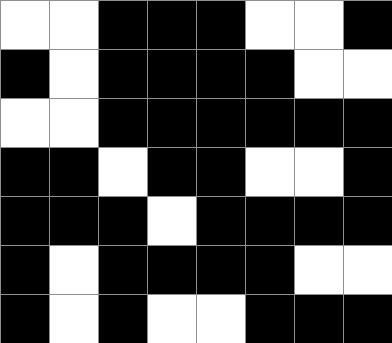[["white", "white", "black", "black", "black", "white", "white", "black"], ["black", "white", "black", "black", "black", "black", "white", "white"], ["white", "white", "black", "black", "black", "black", "black", "black"], ["black", "black", "white", "black", "black", "white", "white", "black"], ["black", "black", "black", "white", "black", "black", "black", "black"], ["black", "white", "black", "black", "black", "black", "white", "white"], ["black", "white", "black", "white", "white", "black", "black", "black"]]